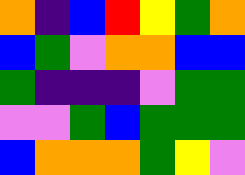[["orange", "indigo", "blue", "red", "yellow", "green", "orange"], ["blue", "green", "violet", "orange", "orange", "blue", "blue"], ["green", "indigo", "indigo", "indigo", "violet", "green", "green"], ["violet", "violet", "green", "blue", "green", "green", "green"], ["blue", "orange", "orange", "orange", "green", "yellow", "violet"]]